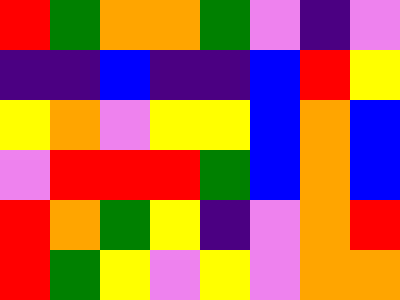[["red", "green", "orange", "orange", "green", "violet", "indigo", "violet"], ["indigo", "indigo", "blue", "indigo", "indigo", "blue", "red", "yellow"], ["yellow", "orange", "violet", "yellow", "yellow", "blue", "orange", "blue"], ["violet", "red", "red", "red", "green", "blue", "orange", "blue"], ["red", "orange", "green", "yellow", "indigo", "violet", "orange", "red"], ["red", "green", "yellow", "violet", "yellow", "violet", "orange", "orange"]]